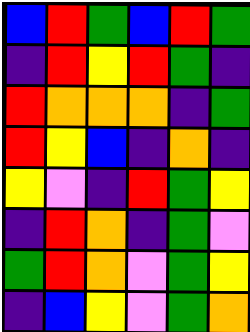[["blue", "red", "green", "blue", "red", "green"], ["indigo", "red", "yellow", "red", "green", "indigo"], ["red", "orange", "orange", "orange", "indigo", "green"], ["red", "yellow", "blue", "indigo", "orange", "indigo"], ["yellow", "violet", "indigo", "red", "green", "yellow"], ["indigo", "red", "orange", "indigo", "green", "violet"], ["green", "red", "orange", "violet", "green", "yellow"], ["indigo", "blue", "yellow", "violet", "green", "orange"]]